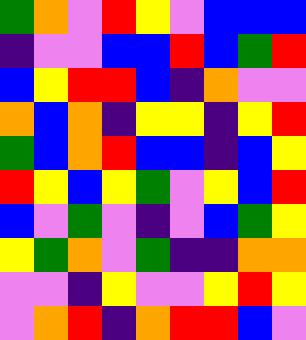[["green", "orange", "violet", "red", "yellow", "violet", "blue", "blue", "blue"], ["indigo", "violet", "violet", "blue", "blue", "red", "blue", "green", "red"], ["blue", "yellow", "red", "red", "blue", "indigo", "orange", "violet", "violet"], ["orange", "blue", "orange", "indigo", "yellow", "yellow", "indigo", "yellow", "red"], ["green", "blue", "orange", "red", "blue", "blue", "indigo", "blue", "yellow"], ["red", "yellow", "blue", "yellow", "green", "violet", "yellow", "blue", "red"], ["blue", "violet", "green", "violet", "indigo", "violet", "blue", "green", "yellow"], ["yellow", "green", "orange", "violet", "green", "indigo", "indigo", "orange", "orange"], ["violet", "violet", "indigo", "yellow", "violet", "violet", "yellow", "red", "yellow"], ["violet", "orange", "red", "indigo", "orange", "red", "red", "blue", "violet"]]